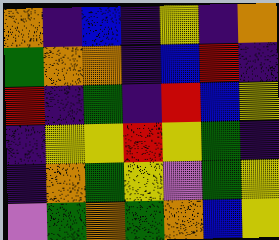[["orange", "indigo", "blue", "indigo", "yellow", "indigo", "orange"], ["green", "orange", "orange", "indigo", "blue", "red", "indigo"], ["red", "indigo", "green", "indigo", "red", "blue", "yellow"], ["indigo", "yellow", "yellow", "red", "yellow", "green", "indigo"], ["indigo", "orange", "green", "yellow", "violet", "green", "yellow"], ["violet", "green", "orange", "green", "orange", "blue", "yellow"]]